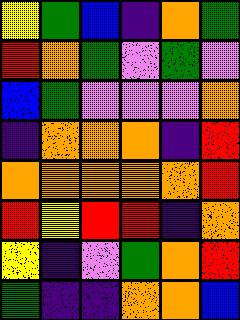[["yellow", "green", "blue", "indigo", "orange", "green"], ["red", "orange", "green", "violet", "green", "violet"], ["blue", "green", "violet", "violet", "violet", "orange"], ["indigo", "orange", "orange", "orange", "indigo", "red"], ["orange", "orange", "orange", "orange", "orange", "red"], ["red", "yellow", "red", "red", "indigo", "orange"], ["yellow", "indigo", "violet", "green", "orange", "red"], ["green", "indigo", "indigo", "orange", "orange", "blue"]]